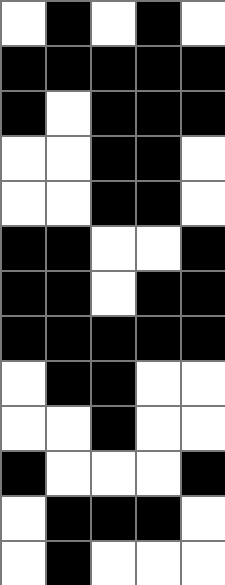[["white", "black", "white", "black", "white"], ["black", "black", "black", "black", "black"], ["black", "white", "black", "black", "black"], ["white", "white", "black", "black", "white"], ["white", "white", "black", "black", "white"], ["black", "black", "white", "white", "black"], ["black", "black", "white", "black", "black"], ["black", "black", "black", "black", "black"], ["white", "black", "black", "white", "white"], ["white", "white", "black", "white", "white"], ["black", "white", "white", "white", "black"], ["white", "black", "black", "black", "white"], ["white", "black", "white", "white", "white"]]